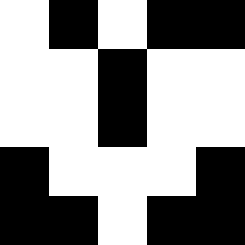[["white", "black", "white", "black", "black"], ["white", "white", "black", "white", "white"], ["white", "white", "black", "white", "white"], ["black", "white", "white", "white", "black"], ["black", "black", "white", "black", "black"]]